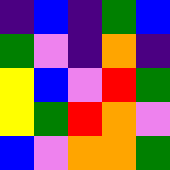[["indigo", "blue", "indigo", "green", "blue"], ["green", "violet", "indigo", "orange", "indigo"], ["yellow", "blue", "violet", "red", "green"], ["yellow", "green", "red", "orange", "violet"], ["blue", "violet", "orange", "orange", "green"]]